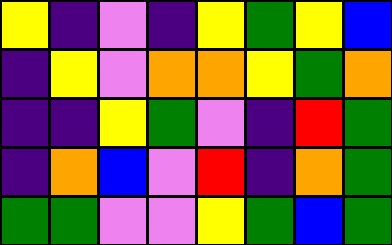[["yellow", "indigo", "violet", "indigo", "yellow", "green", "yellow", "blue"], ["indigo", "yellow", "violet", "orange", "orange", "yellow", "green", "orange"], ["indigo", "indigo", "yellow", "green", "violet", "indigo", "red", "green"], ["indigo", "orange", "blue", "violet", "red", "indigo", "orange", "green"], ["green", "green", "violet", "violet", "yellow", "green", "blue", "green"]]